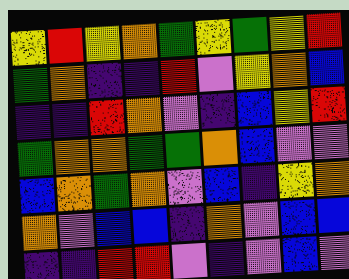[["yellow", "red", "yellow", "orange", "green", "yellow", "green", "yellow", "red"], ["green", "orange", "indigo", "indigo", "red", "violet", "yellow", "orange", "blue"], ["indigo", "indigo", "red", "orange", "violet", "indigo", "blue", "yellow", "red"], ["green", "orange", "orange", "green", "green", "orange", "blue", "violet", "violet"], ["blue", "orange", "green", "orange", "violet", "blue", "indigo", "yellow", "orange"], ["orange", "violet", "blue", "blue", "indigo", "orange", "violet", "blue", "blue"], ["indigo", "indigo", "red", "red", "violet", "indigo", "violet", "blue", "violet"]]